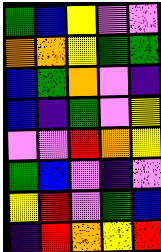[["green", "blue", "yellow", "violet", "violet"], ["orange", "orange", "yellow", "green", "green"], ["blue", "green", "orange", "violet", "indigo"], ["blue", "indigo", "green", "violet", "yellow"], ["violet", "violet", "red", "orange", "yellow"], ["green", "blue", "violet", "indigo", "violet"], ["yellow", "red", "violet", "green", "blue"], ["indigo", "red", "orange", "yellow", "red"]]